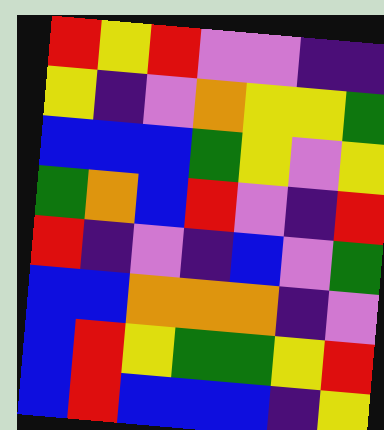[["red", "yellow", "red", "violet", "violet", "indigo", "indigo"], ["yellow", "indigo", "violet", "orange", "yellow", "yellow", "green"], ["blue", "blue", "blue", "green", "yellow", "violet", "yellow"], ["green", "orange", "blue", "red", "violet", "indigo", "red"], ["red", "indigo", "violet", "indigo", "blue", "violet", "green"], ["blue", "blue", "orange", "orange", "orange", "indigo", "violet"], ["blue", "red", "yellow", "green", "green", "yellow", "red"], ["blue", "red", "blue", "blue", "blue", "indigo", "yellow"]]